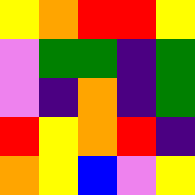[["yellow", "orange", "red", "red", "yellow"], ["violet", "green", "green", "indigo", "green"], ["violet", "indigo", "orange", "indigo", "green"], ["red", "yellow", "orange", "red", "indigo"], ["orange", "yellow", "blue", "violet", "yellow"]]